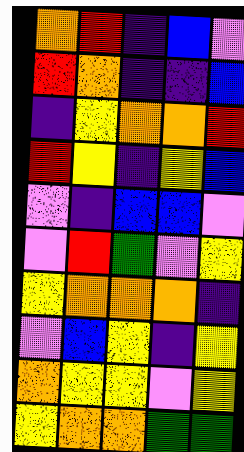[["orange", "red", "indigo", "blue", "violet"], ["red", "orange", "indigo", "indigo", "blue"], ["indigo", "yellow", "orange", "orange", "red"], ["red", "yellow", "indigo", "yellow", "blue"], ["violet", "indigo", "blue", "blue", "violet"], ["violet", "red", "green", "violet", "yellow"], ["yellow", "orange", "orange", "orange", "indigo"], ["violet", "blue", "yellow", "indigo", "yellow"], ["orange", "yellow", "yellow", "violet", "yellow"], ["yellow", "orange", "orange", "green", "green"]]